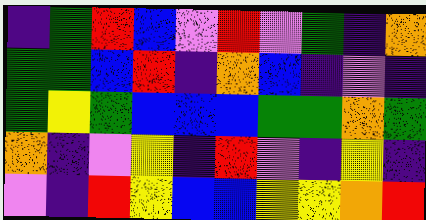[["indigo", "green", "red", "blue", "violet", "red", "violet", "green", "indigo", "orange"], ["green", "green", "blue", "red", "indigo", "orange", "blue", "indigo", "violet", "indigo"], ["green", "yellow", "green", "blue", "blue", "blue", "green", "green", "orange", "green"], ["orange", "indigo", "violet", "yellow", "indigo", "red", "violet", "indigo", "yellow", "indigo"], ["violet", "indigo", "red", "yellow", "blue", "blue", "yellow", "yellow", "orange", "red"]]